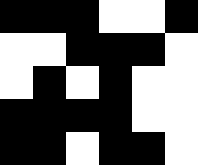[["black", "black", "black", "white", "white", "black"], ["white", "white", "black", "black", "black", "white"], ["white", "black", "white", "black", "white", "white"], ["black", "black", "black", "black", "white", "white"], ["black", "black", "white", "black", "black", "white"]]